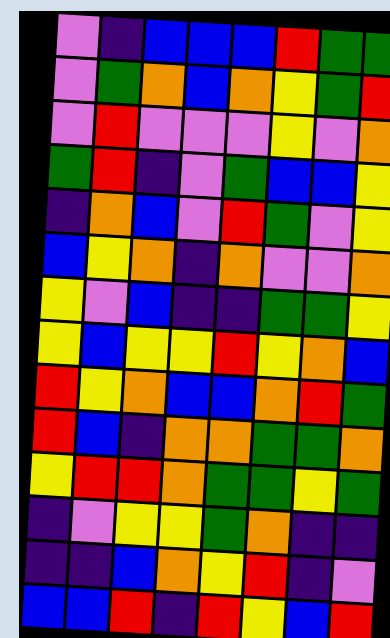[["violet", "indigo", "blue", "blue", "blue", "red", "green", "green"], ["violet", "green", "orange", "blue", "orange", "yellow", "green", "red"], ["violet", "red", "violet", "violet", "violet", "yellow", "violet", "orange"], ["green", "red", "indigo", "violet", "green", "blue", "blue", "yellow"], ["indigo", "orange", "blue", "violet", "red", "green", "violet", "yellow"], ["blue", "yellow", "orange", "indigo", "orange", "violet", "violet", "orange"], ["yellow", "violet", "blue", "indigo", "indigo", "green", "green", "yellow"], ["yellow", "blue", "yellow", "yellow", "red", "yellow", "orange", "blue"], ["red", "yellow", "orange", "blue", "blue", "orange", "red", "green"], ["red", "blue", "indigo", "orange", "orange", "green", "green", "orange"], ["yellow", "red", "red", "orange", "green", "green", "yellow", "green"], ["indigo", "violet", "yellow", "yellow", "green", "orange", "indigo", "indigo"], ["indigo", "indigo", "blue", "orange", "yellow", "red", "indigo", "violet"], ["blue", "blue", "red", "indigo", "red", "yellow", "blue", "red"]]